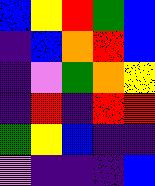[["blue", "yellow", "red", "green", "blue"], ["indigo", "blue", "orange", "red", "blue"], ["indigo", "violet", "green", "orange", "yellow"], ["indigo", "red", "indigo", "red", "red"], ["green", "yellow", "blue", "indigo", "indigo"], ["violet", "indigo", "indigo", "indigo", "blue"]]